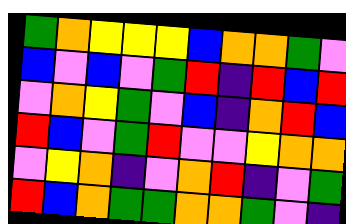[["green", "orange", "yellow", "yellow", "yellow", "blue", "orange", "orange", "green", "violet"], ["blue", "violet", "blue", "violet", "green", "red", "indigo", "red", "blue", "red"], ["violet", "orange", "yellow", "green", "violet", "blue", "indigo", "orange", "red", "blue"], ["red", "blue", "violet", "green", "red", "violet", "violet", "yellow", "orange", "orange"], ["violet", "yellow", "orange", "indigo", "violet", "orange", "red", "indigo", "violet", "green"], ["red", "blue", "orange", "green", "green", "orange", "orange", "green", "violet", "indigo"]]